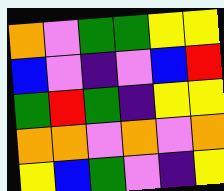[["orange", "violet", "green", "green", "yellow", "yellow"], ["blue", "violet", "indigo", "violet", "blue", "red"], ["green", "red", "green", "indigo", "yellow", "yellow"], ["orange", "orange", "violet", "orange", "violet", "orange"], ["yellow", "blue", "green", "violet", "indigo", "yellow"]]